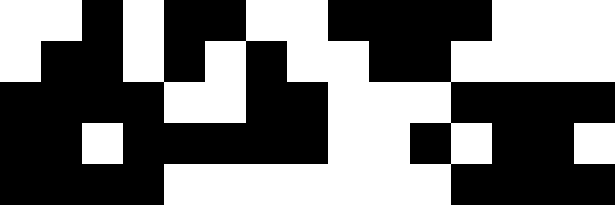[["white", "white", "black", "white", "black", "black", "white", "white", "black", "black", "black", "black", "white", "white", "white"], ["white", "black", "black", "white", "black", "white", "black", "white", "white", "black", "black", "white", "white", "white", "white"], ["black", "black", "black", "black", "white", "white", "black", "black", "white", "white", "white", "black", "black", "black", "black"], ["black", "black", "white", "black", "black", "black", "black", "black", "white", "white", "black", "white", "black", "black", "white"], ["black", "black", "black", "black", "white", "white", "white", "white", "white", "white", "white", "black", "black", "black", "black"]]